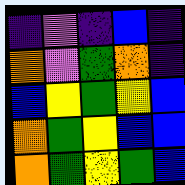[["indigo", "violet", "indigo", "blue", "indigo"], ["orange", "violet", "green", "orange", "indigo"], ["blue", "yellow", "green", "yellow", "blue"], ["orange", "green", "yellow", "blue", "blue"], ["orange", "green", "yellow", "green", "blue"]]